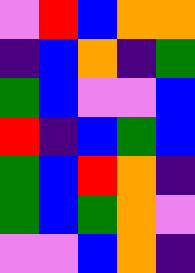[["violet", "red", "blue", "orange", "orange"], ["indigo", "blue", "orange", "indigo", "green"], ["green", "blue", "violet", "violet", "blue"], ["red", "indigo", "blue", "green", "blue"], ["green", "blue", "red", "orange", "indigo"], ["green", "blue", "green", "orange", "violet"], ["violet", "violet", "blue", "orange", "indigo"]]